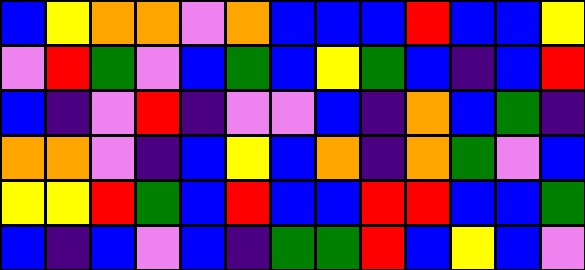[["blue", "yellow", "orange", "orange", "violet", "orange", "blue", "blue", "blue", "red", "blue", "blue", "yellow"], ["violet", "red", "green", "violet", "blue", "green", "blue", "yellow", "green", "blue", "indigo", "blue", "red"], ["blue", "indigo", "violet", "red", "indigo", "violet", "violet", "blue", "indigo", "orange", "blue", "green", "indigo"], ["orange", "orange", "violet", "indigo", "blue", "yellow", "blue", "orange", "indigo", "orange", "green", "violet", "blue"], ["yellow", "yellow", "red", "green", "blue", "red", "blue", "blue", "red", "red", "blue", "blue", "green"], ["blue", "indigo", "blue", "violet", "blue", "indigo", "green", "green", "red", "blue", "yellow", "blue", "violet"]]